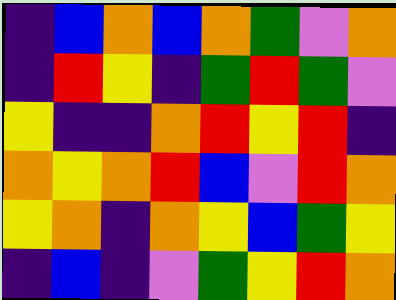[["indigo", "blue", "orange", "blue", "orange", "green", "violet", "orange"], ["indigo", "red", "yellow", "indigo", "green", "red", "green", "violet"], ["yellow", "indigo", "indigo", "orange", "red", "yellow", "red", "indigo"], ["orange", "yellow", "orange", "red", "blue", "violet", "red", "orange"], ["yellow", "orange", "indigo", "orange", "yellow", "blue", "green", "yellow"], ["indigo", "blue", "indigo", "violet", "green", "yellow", "red", "orange"]]